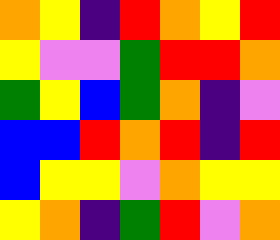[["orange", "yellow", "indigo", "red", "orange", "yellow", "red"], ["yellow", "violet", "violet", "green", "red", "red", "orange"], ["green", "yellow", "blue", "green", "orange", "indigo", "violet"], ["blue", "blue", "red", "orange", "red", "indigo", "red"], ["blue", "yellow", "yellow", "violet", "orange", "yellow", "yellow"], ["yellow", "orange", "indigo", "green", "red", "violet", "orange"]]